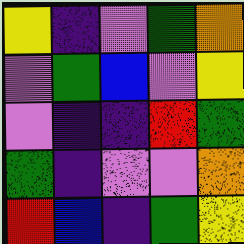[["yellow", "indigo", "violet", "green", "orange"], ["violet", "green", "blue", "violet", "yellow"], ["violet", "indigo", "indigo", "red", "green"], ["green", "indigo", "violet", "violet", "orange"], ["red", "blue", "indigo", "green", "yellow"]]